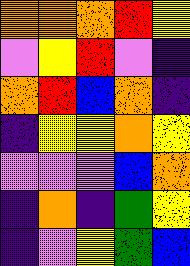[["orange", "orange", "orange", "red", "yellow"], ["violet", "yellow", "red", "violet", "indigo"], ["orange", "red", "blue", "orange", "indigo"], ["indigo", "yellow", "yellow", "orange", "yellow"], ["violet", "violet", "violet", "blue", "orange"], ["indigo", "orange", "indigo", "green", "yellow"], ["indigo", "violet", "yellow", "green", "blue"]]